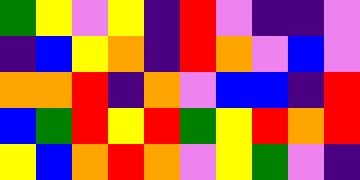[["green", "yellow", "violet", "yellow", "indigo", "red", "violet", "indigo", "indigo", "violet"], ["indigo", "blue", "yellow", "orange", "indigo", "red", "orange", "violet", "blue", "violet"], ["orange", "orange", "red", "indigo", "orange", "violet", "blue", "blue", "indigo", "red"], ["blue", "green", "red", "yellow", "red", "green", "yellow", "red", "orange", "red"], ["yellow", "blue", "orange", "red", "orange", "violet", "yellow", "green", "violet", "indigo"]]